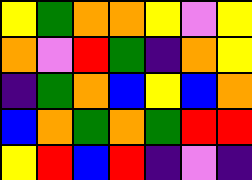[["yellow", "green", "orange", "orange", "yellow", "violet", "yellow"], ["orange", "violet", "red", "green", "indigo", "orange", "yellow"], ["indigo", "green", "orange", "blue", "yellow", "blue", "orange"], ["blue", "orange", "green", "orange", "green", "red", "red"], ["yellow", "red", "blue", "red", "indigo", "violet", "indigo"]]